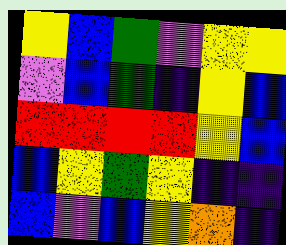[["yellow", "blue", "green", "violet", "yellow", "yellow"], ["violet", "blue", "green", "indigo", "yellow", "blue"], ["red", "red", "red", "red", "yellow", "blue"], ["blue", "yellow", "green", "yellow", "indigo", "indigo"], ["blue", "violet", "blue", "yellow", "orange", "indigo"]]